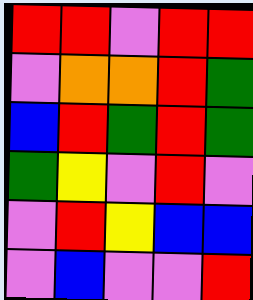[["red", "red", "violet", "red", "red"], ["violet", "orange", "orange", "red", "green"], ["blue", "red", "green", "red", "green"], ["green", "yellow", "violet", "red", "violet"], ["violet", "red", "yellow", "blue", "blue"], ["violet", "blue", "violet", "violet", "red"]]